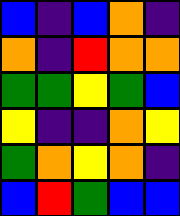[["blue", "indigo", "blue", "orange", "indigo"], ["orange", "indigo", "red", "orange", "orange"], ["green", "green", "yellow", "green", "blue"], ["yellow", "indigo", "indigo", "orange", "yellow"], ["green", "orange", "yellow", "orange", "indigo"], ["blue", "red", "green", "blue", "blue"]]